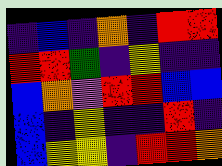[["indigo", "blue", "indigo", "orange", "indigo", "red", "red"], ["red", "red", "green", "indigo", "yellow", "indigo", "indigo"], ["blue", "orange", "violet", "red", "red", "blue", "blue"], ["blue", "indigo", "yellow", "indigo", "indigo", "red", "indigo"], ["blue", "yellow", "yellow", "indigo", "red", "red", "orange"]]